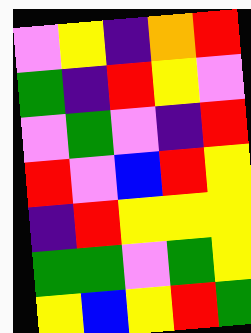[["violet", "yellow", "indigo", "orange", "red"], ["green", "indigo", "red", "yellow", "violet"], ["violet", "green", "violet", "indigo", "red"], ["red", "violet", "blue", "red", "yellow"], ["indigo", "red", "yellow", "yellow", "yellow"], ["green", "green", "violet", "green", "yellow"], ["yellow", "blue", "yellow", "red", "green"]]